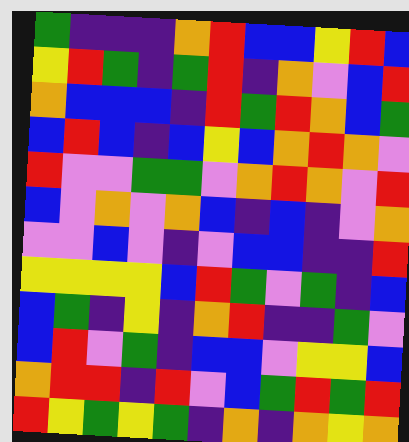[["green", "indigo", "indigo", "indigo", "orange", "red", "blue", "blue", "yellow", "red", "blue"], ["yellow", "red", "green", "indigo", "green", "red", "indigo", "orange", "violet", "blue", "red"], ["orange", "blue", "blue", "blue", "indigo", "red", "green", "red", "orange", "blue", "green"], ["blue", "red", "blue", "indigo", "blue", "yellow", "blue", "orange", "red", "orange", "violet"], ["red", "violet", "violet", "green", "green", "violet", "orange", "red", "orange", "violet", "red"], ["blue", "violet", "orange", "violet", "orange", "blue", "indigo", "blue", "indigo", "violet", "orange"], ["violet", "violet", "blue", "violet", "indigo", "violet", "blue", "blue", "indigo", "indigo", "red"], ["yellow", "yellow", "yellow", "yellow", "blue", "red", "green", "violet", "green", "indigo", "blue"], ["blue", "green", "indigo", "yellow", "indigo", "orange", "red", "indigo", "indigo", "green", "violet"], ["blue", "red", "violet", "green", "indigo", "blue", "blue", "violet", "yellow", "yellow", "blue"], ["orange", "red", "red", "indigo", "red", "violet", "blue", "green", "red", "green", "red"], ["red", "yellow", "green", "yellow", "green", "indigo", "orange", "indigo", "orange", "yellow", "orange"]]